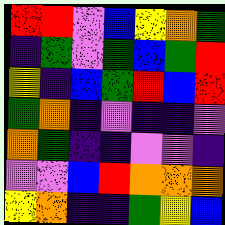[["red", "red", "violet", "blue", "yellow", "orange", "green"], ["indigo", "green", "violet", "green", "blue", "green", "red"], ["yellow", "indigo", "blue", "green", "red", "blue", "red"], ["green", "orange", "indigo", "violet", "indigo", "indigo", "violet"], ["orange", "green", "indigo", "indigo", "violet", "violet", "indigo"], ["violet", "violet", "blue", "red", "orange", "orange", "orange"], ["yellow", "orange", "indigo", "indigo", "green", "yellow", "blue"]]